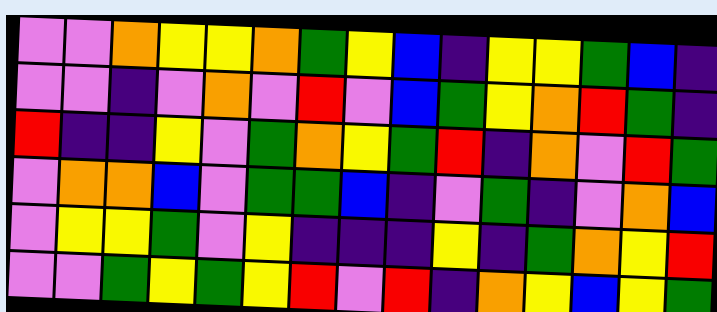[["violet", "violet", "orange", "yellow", "yellow", "orange", "green", "yellow", "blue", "indigo", "yellow", "yellow", "green", "blue", "indigo"], ["violet", "violet", "indigo", "violet", "orange", "violet", "red", "violet", "blue", "green", "yellow", "orange", "red", "green", "indigo"], ["red", "indigo", "indigo", "yellow", "violet", "green", "orange", "yellow", "green", "red", "indigo", "orange", "violet", "red", "green"], ["violet", "orange", "orange", "blue", "violet", "green", "green", "blue", "indigo", "violet", "green", "indigo", "violet", "orange", "blue"], ["violet", "yellow", "yellow", "green", "violet", "yellow", "indigo", "indigo", "indigo", "yellow", "indigo", "green", "orange", "yellow", "red"], ["violet", "violet", "green", "yellow", "green", "yellow", "red", "violet", "red", "indigo", "orange", "yellow", "blue", "yellow", "green"]]